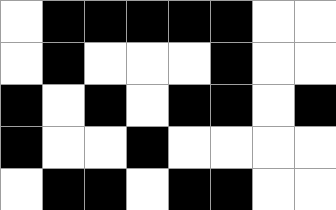[["white", "black", "black", "black", "black", "black", "white", "white"], ["white", "black", "white", "white", "white", "black", "white", "white"], ["black", "white", "black", "white", "black", "black", "white", "black"], ["black", "white", "white", "black", "white", "white", "white", "white"], ["white", "black", "black", "white", "black", "black", "white", "white"]]